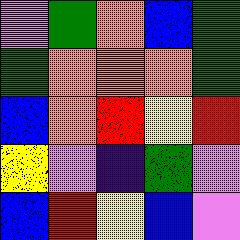[["violet", "green", "orange", "blue", "green"], ["green", "orange", "orange", "orange", "green"], ["blue", "orange", "red", "yellow", "red"], ["yellow", "violet", "indigo", "green", "violet"], ["blue", "red", "yellow", "blue", "violet"]]